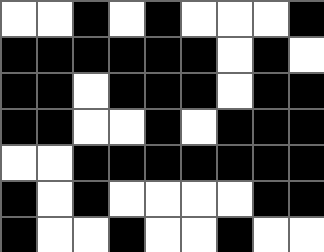[["white", "white", "black", "white", "black", "white", "white", "white", "black"], ["black", "black", "black", "black", "black", "black", "white", "black", "white"], ["black", "black", "white", "black", "black", "black", "white", "black", "black"], ["black", "black", "white", "white", "black", "white", "black", "black", "black"], ["white", "white", "black", "black", "black", "black", "black", "black", "black"], ["black", "white", "black", "white", "white", "white", "white", "black", "black"], ["black", "white", "white", "black", "white", "white", "black", "white", "white"]]